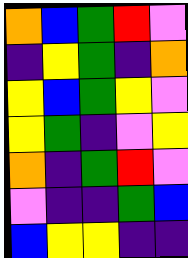[["orange", "blue", "green", "red", "violet"], ["indigo", "yellow", "green", "indigo", "orange"], ["yellow", "blue", "green", "yellow", "violet"], ["yellow", "green", "indigo", "violet", "yellow"], ["orange", "indigo", "green", "red", "violet"], ["violet", "indigo", "indigo", "green", "blue"], ["blue", "yellow", "yellow", "indigo", "indigo"]]